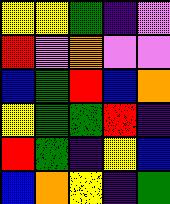[["yellow", "yellow", "green", "indigo", "violet"], ["red", "violet", "orange", "violet", "violet"], ["blue", "green", "red", "blue", "orange"], ["yellow", "green", "green", "red", "indigo"], ["red", "green", "indigo", "yellow", "blue"], ["blue", "orange", "yellow", "indigo", "green"]]